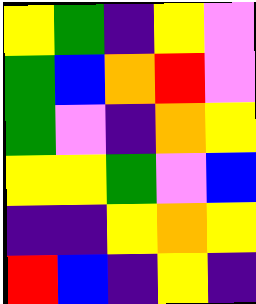[["yellow", "green", "indigo", "yellow", "violet"], ["green", "blue", "orange", "red", "violet"], ["green", "violet", "indigo", "orange", "yellow"], ["yellow", "yellow", "green", "violet", "blue"], ["indigo", "indigo", "yellow", "orange", "yellow"], ["red", "blue", "indigo", "yellow", "indigo"]]